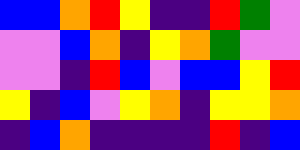[["blue", "blue", "orange", "red", "yellow", "indigo", "indigo", "red", "green", "violet"], ["violet", "violet", "blue", "orange", "indigo", "yellow", "orange", "green", "violet", "violet"], ["violet", "violet", "indigo", "red", "blue", "violet", "blue", "blue", "yellow", "red"], ["yellow", "indigo", "blue", "violet", "yellow", "orange", "indigo", "yellow", "yellow", "orange"], ["indigo", "blue", "orange", "indigo", "indigo", "indigo", "indigo", "red", "indigo", "blue"]]